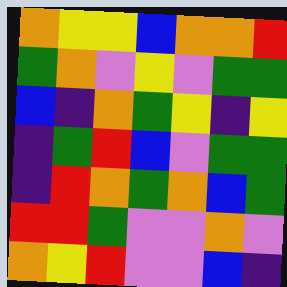[["orange", "yellow", "yellow", "blue", "orange", "orange", "red"], ["green", "orange", "violet", "yellow", "violet", "green", "green"], ["blue", "indigo", "orange", "green", "yellow", "indigo", "yellow"], ["indigo", "green", "red", "blue", "violet", "green", "green"], ["indigo", "red", "orange", "green", "orange", "blue", "green"], ["red", "red", "green", "violet", "violet", "orange", "violet"], ["orange", "yellow", "red", "violet", "violet", "blue", "indigo"]]